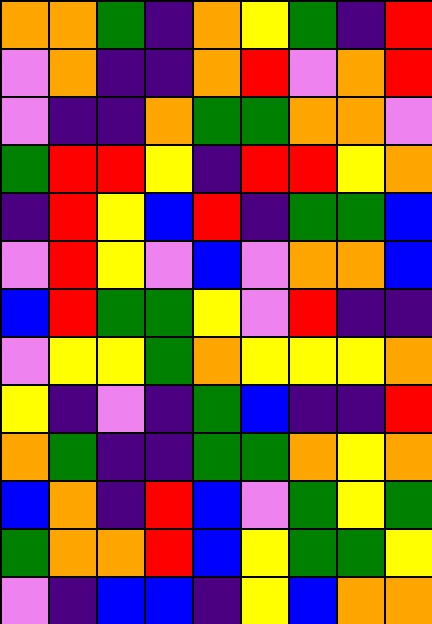[["orange", "orange", "green", "indigo", "orange", "yellow", "green", "indigo", "red"], ["violet", "orange", "indigo", "indigo", "orange", "red", "violet", "orange", "red"], ["violet", "indigo", "indigo", "orange", "green", "green", "orange", "orange", "violet"], ["green", "red", "red", "yellow", "indigo", "red", "red", "yellow", "orange"], ["indigo", "red", "yellow", "blue", "red", "indigo", "green", "green", "blue"], ["violet", "red", "yellow", "violet", "blue", "violet", "orange", "orange", "blue"], ["blue", "red", "green", "green", "yellow", "violet", "red", "indigo", "indigo"], ["violet", "yellow", "yellow", "green", "orange", "yellow", "yellow", "yellow", "orange"], ["yellow", "indigo", "violet", "indigo", "green", "blue", "indigo", "indigo", "red"], ["orange", "green", "indigo", "indigo", "green", "green", "orange", "yellow", "orange"], ["blue", "orange", "indigo", "red", "blue", "violet", "green", "yellow", "green"], ["green", "orange", "orange", "red", "blue", "yellow", "green", "green", "yellow"], ["violet", "indigo", "blue", "blue", "indigo", "yellow", "blue", "orange", "orange"]]